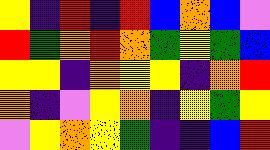[["yellow", "indigo", "red", "indigo", "red", "blue", "orange", "blue", "violet"], ["red", "green", "orange", "red", "orange", "green", "yellow", "green", "blue"], ["yellow", "yellow", "indigo", "orange", "yellow", "yellow", "indigo", "orange", "red"], ["orange", "indigo", "violet", "yellow", "orange", "indigo", "yellow", "green", "yellow"], ["violet", "yellow", "orange", "yellow", "green", "indigo", "indigo", "blue", "red"]]